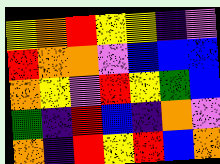[["yellow", "orange", "red", "yellow", "yellow", "indigo", "violet"], ["red", "orange", "orange", "violet", "blue", "blue", "blue"], ["orange", "yellow", "violet", "red", "yellow", "green", "blue"], ["green", "indigo", "red", "blue", "indigo", "orange", "violet"], ["orange", "indigo", "red", "yellow", "red", "blue", "orange"]]